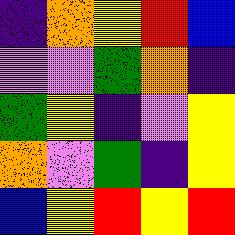[["indigo", "orange", "yellow", "red", "blue"], ["violet", "violet", "green", "orange", "indigo"], ["green", "yellow", "indigo", "violet", "yellow"], ["orange", "violet", "green", "indigo", "yellow"], ["blue", "yellow", "red", "yellow", "red"]]